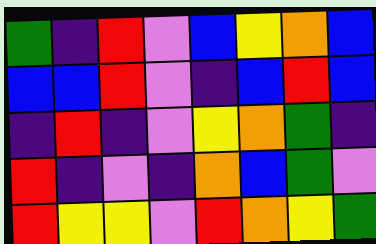[["green", "indigo", "red", "violet", "blue", "yellow", "orange", "blue"], ["blue", "blue", "red", "violet", "indigo", "blue", "red", "blue"], ["indigo", "red", "indigo", "violet", "yellow", "orange", "green", "indigo"], ["red", "indigo", "violet", "indigo", "orange", "blue", "green", "violet"], ["red", "yellow", "yellow", "violet", "red", "orange", "yellow", "green"]]